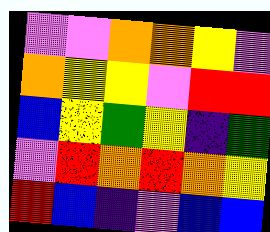[["violet", "violet", "orange", "orange", "yellow", "violet"], ["orange", "yellow", "yellow", "violet", "red", "red"], ["blue", "yellow", "green", "yellow", "indigo", "green"], ["violet", "red", "orange", "red", "orange", "yellow"], ["red", "blue", "indigo", "violet", "blue", "blue"]]